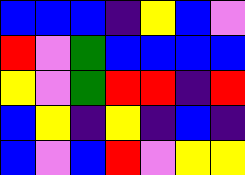[["blue", "blue", "blue", "indigo", "yellow", "blue", "violet"], ["red", "violet", "green", "blue", "blue", "blue", "blue"], ["yellow", "violet", "green", "red", "red", "indigo", "red"], ["blue", "yellow", "indigo", "yellow", "indigo", "blue", "indigo"], ["blue", "violet", "blue", "red", "violet", "yellow", "yellow"]]